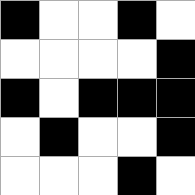[["black", "white", "white", "black", "white"], ["white", "white", "white", "white", "black"], ["black", "white", "black", "black", "black"], ["white", "black", "white", "white", "black"], ["white", "white", "white", "black", "white"]]